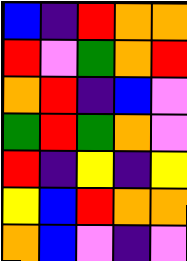[["blue", "indigo", "red", "orange", "orange"], ["red", "violet", "green", "orange", "red"], ["orange", "red", "indigo", "blue", "violet"], ["green", "red", "green", "orange", "violet"], ["red", "indigo", "yellow", "indigo", "yellow"], ["yellow", "blue", "red", "orange", "orange"], ["orange", "blue", "violet", "indigo", "violet"]]